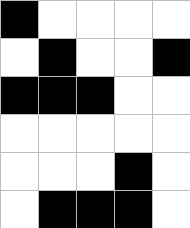[["black", "white", "white", "white", "white"], ["white", "black", "white", "white", "black"], ["black", "black", "black", "white", "white"], ["white", "white", "white", "white", "white"], ["white", "white", "white", "black", "white"], ["white", "black", "black", "black", "white"]]